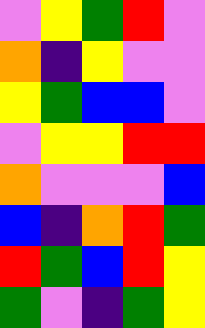[["violet", "yellow", "green", "red", "violet"], ["orange", "indigo", "yellow", "violet", "violet"], ["yellow", "green", "blue", "blue", "violet"], ["violet", "yellow", "yellow", "red", "red"], ["orange", "violet", "violet", "violet", "blue"], ["blue", "indigo", "orange", "red", "green"], ["red", "green", "blue", "red", "yellow"], ["green", "violet", "indigo", "green", "yellow"]]